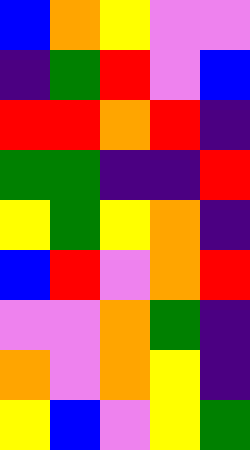[["blue", "orange", "yellow", "violet", "violet"], ["indigo", "green", "red", "violet", "blue"], ["red", "red", "orange", "red", "indigo"], ["green", "green", "indigo", "indigo", "red"], ["yellow", "green", "yellow", "orange", "indigo"], ["blue", "red", "violet", "orange", "red"], ["violet", "violet", "orange", "green", "indigo"], ["orange", "violet", "orange", "yellow", "indigo"], ["yellow", "blue", "violet", "yellow", "green"]]